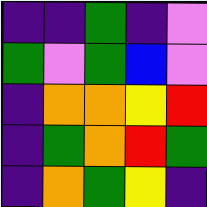[["indigo", "indigo", "green", "indigo", "violet"], ["green", "violet", "green", "blue", "violet"], ["indigo", "orange", "orange", "yellow", "red"], ["indigo", "green", "orange", "red", "green"], ["indigo", "orange", "green", "yellow", "indigo"]]